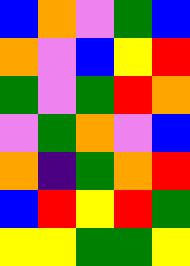[["blue", "orange", "violet", "green", "blue"], ["orange", "violet", "blue", "yellow", "red"], ["green", "violet", "green", "red", "orange"], ["violet", "green", "orange", "violet", "blue"], ["orange", "indigo", "green", "orange", "red"], ["blue", "red", "yellow", "red", "green"], ["yellow", "yellow", "green", "green", "yellow"]]